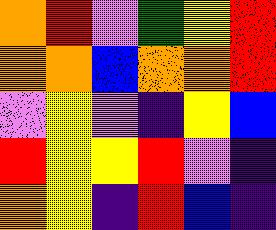[["orange", "red", "violet", "green", "yellow", "red"], ["orange", "orange", "blue", "orange", "orange", "red"], ["violet", "yellow", "violet", "indigo", "yellow", "blue"], ["red", "yellow", "yellow", "red", "violet", "indigo"], ["orange", "yellow", "indigo", "red", "blue", "indigo"]]